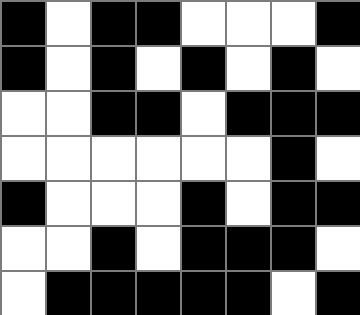[["black", "white", "black", "black", "white", "white", "white", "black"], ["black", "white", "black", "white", "black", "white", "black", "white"], ["white", "white", "black", "black", "white", "black", "black", "black"], ["white", "white", "white", "white", "white", "white", "black", "white"], ["black", "white", "white", "white", "black", "white", "black", "black"], ["white", "white", "black", "white", "black", "black", "black", "white"], ["white", "black", "black", "black", "black", "black", "white", "black"]]